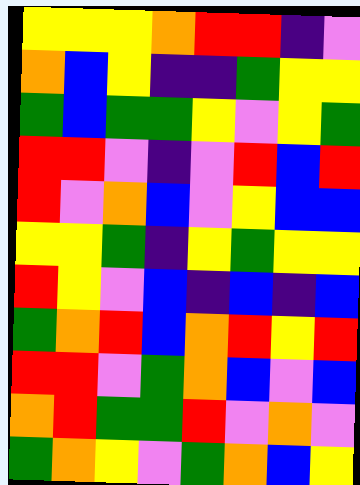[["yellow", "yellow", "yellow", "orange", "red", "red", "indigo", "violet"], ["orange", "blue", "yellow", "indigo", "indigo", "green", "yellow", "yellow"], ["green", "blue", "green", "green", "yellow", "violet", "yellow", "green"], ["red", "red", "violet", "indigo", "violet", "red", "blue", "red"], ["red", "violet", "orange", "blue", "violet", "yellow", "blue", "blue"], ["yellow", "yellow", "green", "indigo", "yellow", "green", "yellow", "yellow"], ["red", "yellow", "violet", "blue", "indigo", "blue", "indigo", "blue"], ["green", "orange", "red", "blue", "orange", "red", "yellow", "red"], ["red", "red", "violet", "green", "orange", "blue", "violet", "blue"], ["orange", "red", "green", "green", "red", "violet", "orange", "violet"], ["green", "orange", "yellow", "violet", "green", "orange", "blue", "yellow"]]